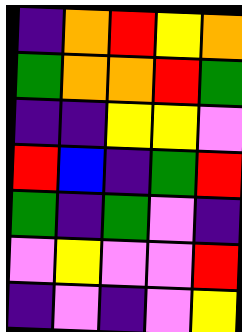[["indigo", "orange", "red", "yellow", "orange"], ["green", "orange", "orange", "red", "green"], ["indigo", "indigo", "yellow", "yellow", "violet"], ["red", "blue", "indigo", "green", "red"], ["green", "indigo", "green", "violet", "indigo"], ["violet", "yellow", "violet", "violet", "red"], ["indigo", "violet", "indigo", "violet", "yellow"]]